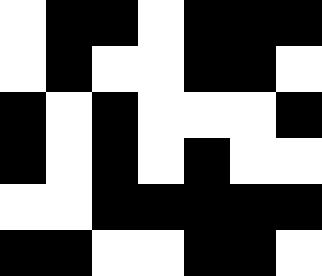[["white", "black", "black", "white", "black", "black", "black"], ["white", "black", "white", "white", "black", "black", "white"], ["black", "white", "black", "white", "white", "white", "black"], ["black", "white", "black", "white", "black", "white", "white"], ["white", "white", "black", "black", "black", "black", "black"], ["black", "black", "white", "white", "black", "black", "white"]]